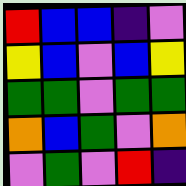[["red", "blue", "blue", "indigo", "violet"], ["yellow", "blue", "violet", "blue", "yellow"], ["green", "green", "violet", "green", "green"], ["orange", "blue", "green", "violet", "orange"], ["violet", "green", "violet", "red", "indigo"]]